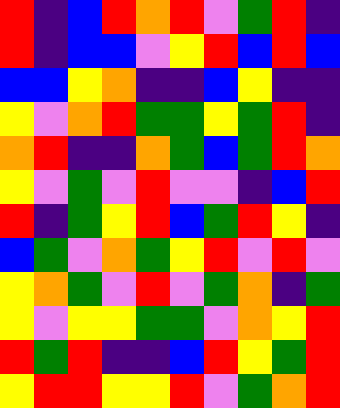[["red", "indigo", "blue", "red", "orange", "red", "violet", "green", "red", "indigo"], ["red", "indigo", "blue", "blue", "violet", "yellow", "red", "blue", "red", "blue"], ["blue", "blue", "yellow", "orange", "indigo", "indigo", "blue", "yellow", "indigo", "indigo"], ["yellow", "violet", "orange", "red", "green", "green", "yellow", "green", "red", "indigo"], ["orange", "red", "indigo", "indigo", "orange", "green", "blue", "green", "red", "orange"], ["yellow", "violet", "green", "violet", "red", "violet", "violet", "indigo", "blue", "red"], ["red", "indigo", "green", "yellow", "red", "blue", "green", "red", "yellow", "indigo"], ["blue", "green", "violet", "orange", "green", "yellow", "red", "violet", "red", "violet"], ["yellow", "orange", "green", "violet", "red", "violet", "green", "orange", "indigo", "green"], ["yellow", "violet", "yellow", "yellow", "green", "green", "violet", "orange", "yellow", "red"], ["red", "green", "red", "indigo", "indigo", "blue", "red", "yellow", "green", "red"], ["yellow", "red", "red", "yellow", "yellow", "red", "violet", "green", "orange", "red"]]